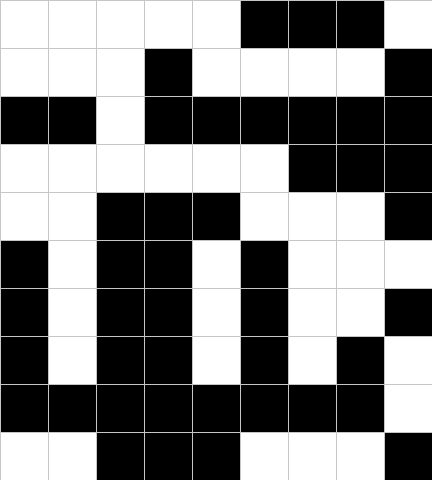[["white", "white", "white", "white", "white", "black", "black", "black", "white"], ["white", "white", "white", "black", "white", "white", "white", "white", "black"], ["black", "black", "white", "black", "black", "black", "black", "black", "black"], ["white", "white", "white", "white", "white", "white", "black", "black", "black"], ["white", "white", "black", "black", "black", "white", "white", "white", "black"], ["black", "white", "black", "black", "white", "black", "white", "white", "white"], ["black", "white", "black", "black", "white", "black", "white", "white", "black"], ["black", "white", "black", "black", "white", "black", "white", "black", "white"], ["black", "black", "black", "black", "black", "black", "black", "black", "white"], ["white", "white", "black", "black", "black", "white", "white", "white", "black"]]